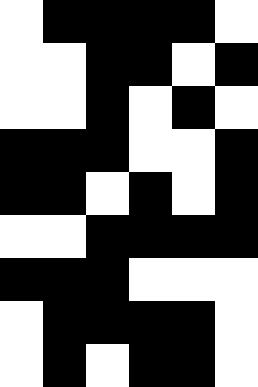[["white", "black", "black", "black", "black", "white"], ["white", "white", "black", "black", "white", "black"], ["white", "white", "black", "white", "black", "white"], ["black", "black", "black", "white", "white", "black"], ["black", "black", "white", "black", "white", "black"], ["white", "white", "black", "black", "black", "black"], ["black", "black", "black", "white", "white", "white"], ["white", "black", "black", "black", "black", "white"], ["white", "black", "white", "black", "black", "white"]]